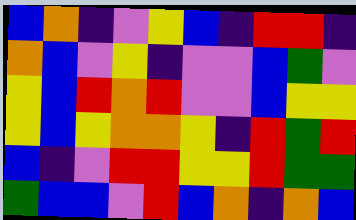[["blue", "orange", "indigo", "violet", "yellow", "blue", "indigo", "red", "red", "indigo"], ["orange", "blue", "violet", "yellow", "indigo", "violet", "violet", "blue", "green", "violet"], ["yellow", "blue", "red", "orange", "red", "violet", "violet", "blue", "yellow", "yellow"], ["yellow", "blue", "yellow", "orange", "orange", "yellow", "indigo", "red", "green", "red"], ["blue", "indigo", "violet", "red", "red", "yellow", "yellow", "red", "green", "green"], ["green", "blue", "blue", "violet", "red", "blue", "orange", "indigo", "orange", "blue"]]